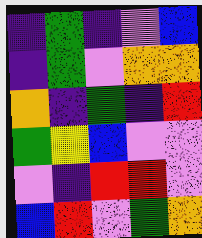[["indigo", "green", "indigo", "violet", "blue"], ["indigo", "green", "violet", "orange", "orange"], ["orange", "indigo", "green", "indigo", "red"], ["green", "yellow", "blue", "violet", "violet"], ["violet", "indigo", "red", "red", "violet"], ["blue", "red", "violet", "green", "orange"]]